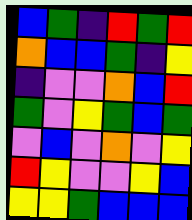[["blue", "green", "indigo", "red", "green", "red"], ["orange", "blue", "blue", "green", "indigo", "yellow"], ["indigo", "violet", "violet", "orange", "blue", "red"], ["green", "violet", "yellow", "green", "blue", "green"], ["violet", "blue", "violet", "orange", "violet", "yellow"], ["red", "yellow", "violet", "violet", "yellow", "blue"], ["yellow", "yellow", "green", "blue", "blue", "blue"]]